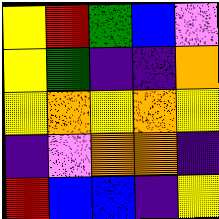[["yellow", "red", "green", "blue", "violet"], ["yellow", "green", "indigo", "indigo", "orange"], ["yellow", "orange", "yellow", "orange", "yellow"], ["indigo", "violet", "orange", "orange", "indigo"], ["red", "blue", "blue", "indigo", "yellow"]]